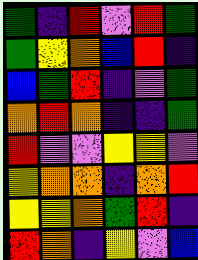[["green", "indigo", "red", "violet", "red", "green"], ["green", "yellow", "orange", "blue", "red", "indigo"], ["blue", "green", "red", "indigo", "violet", "green"], ["orange", "red", "orange", "indigo", "indigo", "green"], ["red", "violet", "violet", "yellow", "yellow", "violet"], ["yellow", "orange", "orange", "indigo", "orange", "red"], ["yellow", "yellow", "orange", "green", "red", "indigo"], ["red", "orange", "indigo", "yellow", "violet", "blue"]]